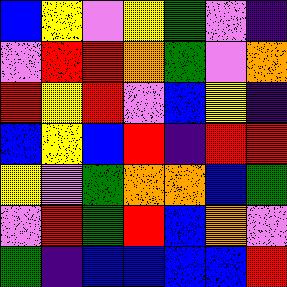[["blue", "yellow", "violet", "yellow", "green", "violet", "indigo"], ["violet", "red", "red", "orange", "green", "violet", "orange"], ["red", "yellow", "red", "violet", "blue", "yellow", "indigo"], ["blue", "yellow", "blue", "red", "indigo", "red", "red"], ["yellow", "violet", "green", "orange", "orange", "blue", "green"], ["violet", "red", "green", "red", "blue", "orange", "violet"], ["green", "indigo", "blue", "blue", "blue", "blue", "red"]]